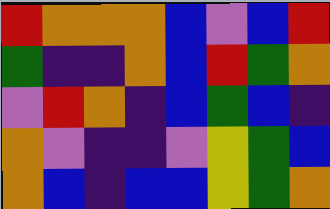[["red", "orange", "orange", "orange", "blue", "violet", "blue", "red"], ["green", "indigo", "indigo", "orange", "blue", "red", "green", "orange"], ["violet", "red", "orange", "indigo", "blue", "green", "blue", "indigo"], ["orange", "violet", "indigo", "indigo", "violet", "yellow", "green", "blue"], ["orange", "blue", "indigo", "blue", "blue", "yellow", "green", "orange"]]